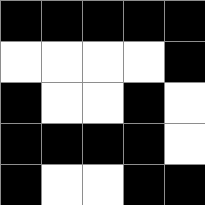[["black", "black", "black", "black", "black"], ["white", "white", "white", "white", "black"], ["black", "white", "white", "black", "white"], ["black", "black", "black", "black", "white"], ["black", "white", "white", "black", "black"]]